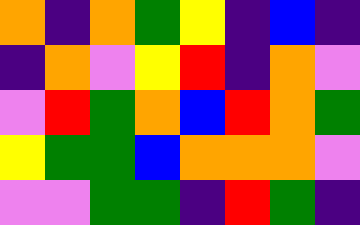[["orange", "indigo", "orange", "green", "yellow", "indigo", "blue", "indigo"], ["indigo", "orange", "violet", "yellow", "red", "indigo", "orange", "violet"], ["violet", "red", "green", "orange", "blue", "red", "orange", "green"], ["yellow", "green", "green", "blue", "orange", "orange", "orange", "violet"], ["violet", "violet", "green", "green", "indigo", "red", "green", "indigo"]]